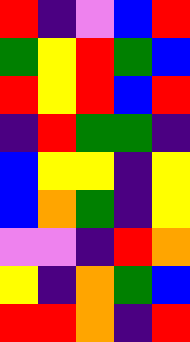[["red", "indigo", "violet", "blue", "red"], ["green", "yellow", "red", "green", "blue"], ["red", "yellow", "red", "blue", "red"], ["indigo", "red", "green", "green", "indigo"], ["blue", "yellow", "yellow", "indigo", "yellow"], ["blue", "orange", "green", "indigo", "yellow"], ["violet", "violet", "indigo", "red", "orange"], ["yellow", "indigo", "orange", "green", "blue"], ["red", "red", "orange", "indigo", "red"]]